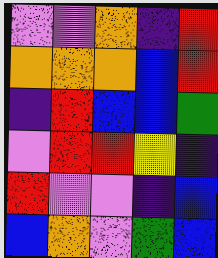[["violet", "violet", "orange", "indigo", "red"], ["orange", "orange", "orange", "blue", "red"], ["indigo", "red", "blue", "blue", "green"], ["violet", "red", "red", "yellow", "indigo"], ["red", "violet", "violet", "indigo", "blue"], ["blue", "orange", "violet", "green", "blue"]]